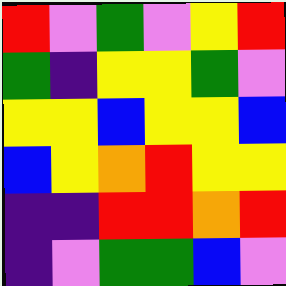[["red", "violet", "green", "violet", "yellow", "red"], ["green", "indigo", "yellow", "yellow", "green", "violet"], ["yellow", "yellow", "blue", "yellow", "yellow", "blue"], ["blue", "yellow", "orange", "red", "yellow", "yellow"], ["indigo", "indigo", "red", "red", "orange", "red"], ["indigo", "violet", "green", "green", "blue", "violet"]]